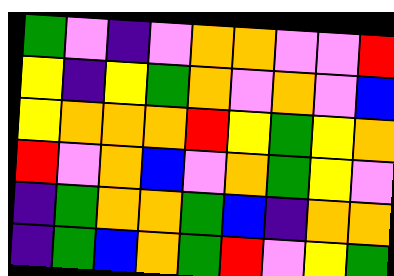[["green", "violet", "indigo", "violet", "orange", "orange", "violet", "violet", "red"], ["yellow", "indigo", "yellow", "green", "orange", "violet", "orange", "violet", "blue"], ["yellow", "orange", "orange", "orange", "red", "yellow", "green", "yellow", "orange"], ["red", "violet", "orange", "blue", "violet", "orange", "green", "yellow", "violet"], ["indigo", "green", "orange", "orange", "green", "blue", "indigo", "orange", "orange"], ["indigo", "green", "blue", "orange", "green", "red", "violet", "yellow", "green"]]